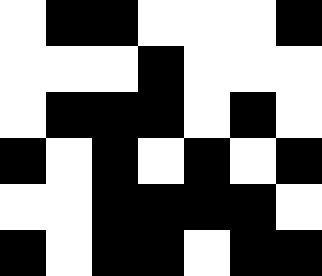[["white", "black", "black", "white", "white", "white", "black"], ["white", "white", "white", "black", "white", "white", "white"], ["white", "black", "black", "black", "white", "black", "white"], ["black", "white", "black", "white", "black", "white", "black"], ["white", "white", "black", "black", "black", "black", "white"], ["black", "white", "black", "black", "white", "black", "black"]]